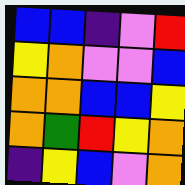[["blue", "blue", "indigo", "violet", "red"], ["yellow", "orange", "violet", "violet", "blue"], ["orange", "orange", "blue", "blue", "yellow"], ["orange", "green", "red", "yellow", "orange"], ["indigo", "yellow", "blue", "violet", "orange"]]